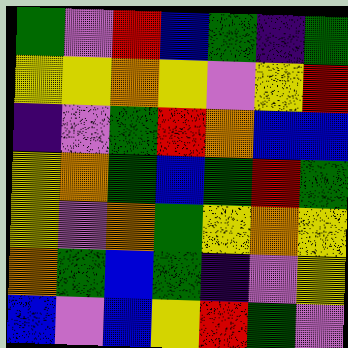[["green", "violet", "red", "blue", "green", "indigo", "green"], ["yellow", "yellow", "orange", "yellow", "violet", "yellow", "red"], ["indigo", "violet", "green", "red", "orange", "blue", "blue"], ["yellow", "orange", "green", "blue", "green", "red", "green"], ["yellow", "violet", "orange", "green", "yellow", "orange", "yellow"], ["orange", "green", "blue", "green", "indigo", "violet", "yellow"], ["blue", "violet", "blue", "yellow", "red", "green", "violet"]]